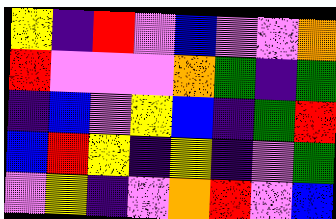[["yellow", "indigo", "red", "violet", "blue", "violet", "violet", "orange"], ["red", "violet", "violet", "violet", "orange", "green", "indigo", "green"], ["indigo", "blue", "violet", "yellow", "blue", "indigo", "green", "red"], ["blue", "red", "yellow", "indigo", "yellow", "indigo", "violet", "green"], ["violet", "yellow", "indigo", "violet", "orange", "red", "violet", "blue"]]